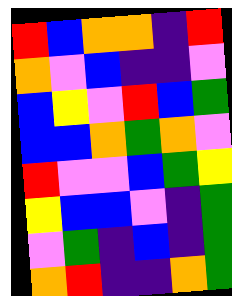[["red", "blue", "orange", "orange", "indigo", "red"], ["orange", "violet", "blue", "indigo", "indigo", "violet"], ["blue", "yellow", "violet", "red", "blue", "green"], ["blue", "blue", "orange", "green", "orange", "violet"], ["red", "violet", "violet", "blue", "green", "yellow"], ["yellow", "blue", "blue", "violet", "indigo", "green"], ["violet", "green", "indigo", "blue", "indigo", "green"], ["orange", "red", "indigo", "indigo", "orange", "green"]]